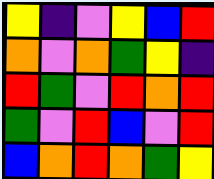[["yellow", "indigo", "violet", "yellow", "blue", "red"], ["orange", "violet", "orange", "green", "yellow", "indigo"], ["red", "green", "violet", "red", "orange", "red"], ["green", "violet", "red", "blue", "violet", "red"], ["blue", "orange", "red", "orange", "green", "yellow"]]